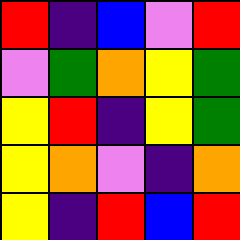[["red", "indigo", "blue", "violet", "red"], ["violet", "green", "orange", "yellow", "green"], ["yellow", "red", "indigo", "yellow", "green"], ["yellow", "orange", "violet", "indigo", "orange"], ["yellow", "indigo", "red", "blue", "red"]]